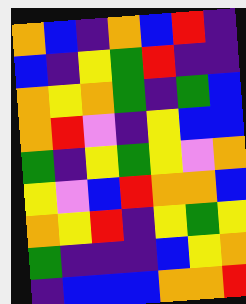[["orange", "blue", "indigo", "orange", "blue", "red", "indigo"], ["blue", "indigo", "yellow", "green", "red", "indigo", "indigo"], ["orange", "yellow", "orange", "green", "indigo", "green", "blue"], ["orange", "red", "violet", "indigo", "yellow", "blue", "blue"], ["green", "indigo", "yellow", "green", "yellow", "violet", "orange"], ["yellow", "violet", "blue", "red", "orange", "orange", "blue"], ["orange", "yellow", "red", "indigo", "yellow", "green", "yellow"], ["green", "indigo", "indigo", "indigo", "blue", "yellow", "orange"], ["indigo", "blue", "blue", "blue", "orange", "orange", "red"]]